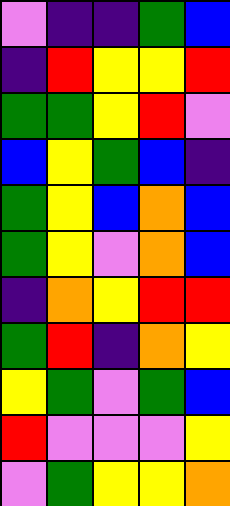[["violet", "indigo", "indigo", "green", "blue"], ["indigo", "red", "yellow", "yellow", "red"], ["green", "green", "yellow", "red", "violet"], ["blue", "yellow", "green", "blue", "indigo"], ["green", "yellow", "blue", "orange", "blue"], ["green", "yellow", "violet", "orange", "blue"], ["indigo", "orange", "yellow", "red", "red"], ["green", "red", "indigo", "orange", "yellow"], ["yellow", "green", "violet", "green", "blue"], ["red", "violet", "violet", "violet", "yellow"], ["violet", "green", "yellow", "yellow", "orange"]]